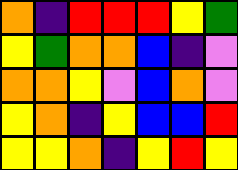[["orange", "indigo", "red", "red", "red", "yellow", "green"], ["yellow", "green", "orange", "orange", "blue", "indigo", "violet"], ["orange", "orange", "yellow", "violet", "blue", "orange", "violet"], ["yellow", "orange", "indigo", "yellow", "blue", "blue", "red"], ["yellow", "yellow", "orange", "indigo", "yellow", "red", "yellow"]]